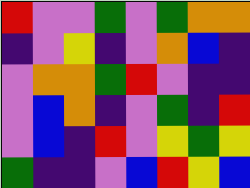[["red", "violet", "violet", "green", "violet", "green", "orange", "orange"], ["indigo", "violet", "yellow", "indigo", "violet", "orange", "blue", "indigo"], ["violet", "orange", "orange", "green", "red", "violet", "indigo", "indigo"], ["violet", "blue", "orange", "indigo", "violet", "green", "indigo", "red"], ["violet", "blue", "indigo", "red", "violet", "yellow", "green", "yellow"], ["green", "indigo", "indigo", "violet", "blue", "red", "yellow", "blue"]]